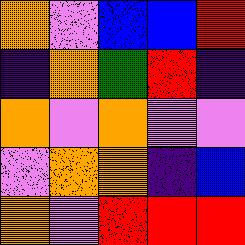[["orange", "violet", "blue", "blue", "red"], ["indigo", "orange", "green", "red", "indigo"], ["orange", "violet", "orange", "violet", "violet"], ["violet", "orange", "orange", "indigo", "blue"], ["orange", "violet", "red", "red", "red"]]